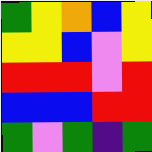[["green", "yellow", "orange", "blue", "yellow"], ["yellow", "yellow", "blue", "violet", "yellow"], ["red", "red", "red", "violet", "red"], ["blue", "blue", "blue", "red", "red"], ["green", "violet", "green", "indigo", "green"]]